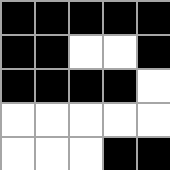[["black", "black", "black", "black", "black"], ["black", "black", "white", "white", "black"], ["black", "black", "black", "black", "white"], ["white", "white", "white", "white", "white"], ["white", "white", "white", "black", "black"]]